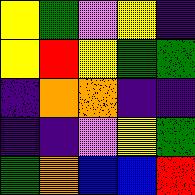[["yellow", "green", "violet", "yellow", "indigo"], ["yellow", "red", "yellow", "green", "green"], ["indigo", "orange", "orange", "indigo", "indigo"], ["indigo", "indigo", "violet", "yellow", "green"], ["green", "orange", "blue", "blue", "red"]]